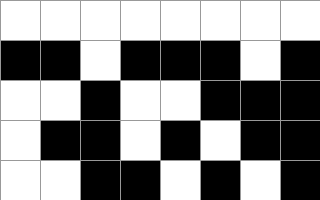[["white", "white", "white", "white", "white", "white", "white", "white"], ["black", "black", "white", "black", "black", "black", "white", "black"], ["white", "white", "black", "white", "white", "black", "black", "black"], ["white", "black", "black", "white", "black", "white", "black", "black"], ["white", "white", "black", "black", "white", "black", "white", "black"]]